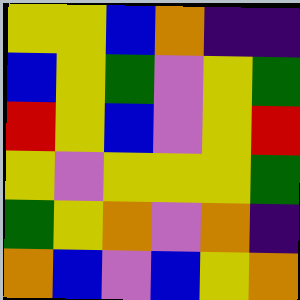[["yellow", "yellow", "blue", "orange", "indigo", "indigo"], ["blue", "yellow", "green", "violet", "yellow", "green"], ["red", "yellow", "blue", "violet", "yellow", "red"], ["yellow", "violet", "yellow", "yellow", "yellow", "green"], ["green", "yellow", "orange", "violet", "orange", "indigo"], ["orange", "blue", "violet", "blue", "yellow", "orange"]]